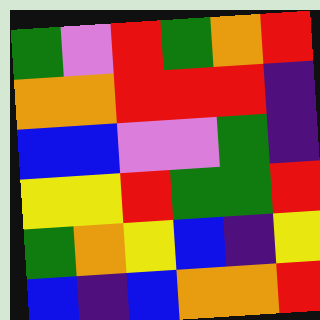[["green", "violet", "red", "green", "orange", "red"], ["orange", "orange", "red", "red", "red", "indigo"], ["blue", "blue", "violet", "violet", "green", "indigo"], ["yellow", "yellow", "red", "green", "green", "red"], ["green", "orange", "yellow", "blue", "indigo", "yellow"], ["blue", "indigo", "blue", "orange", "orange", "red"]]